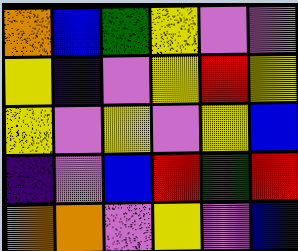[["orange", "blue", "green", "yellow", "violet", "violet"], ["yellow", "indigo", "violet", "yellow", "red", "yellow"], ["yellow", "violet", "yellow", "violet", "yellow", "blue"], ["indigo", "violet", "blue", "red", "green", "red"], ["orange", "orange", "violet", "yellow", "violet", "blue"]]